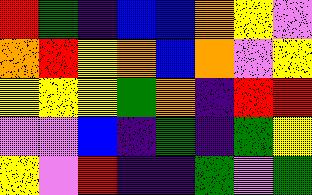[["red", "green", "indigo", "blue", "blue", "orange", "yellow", "violet"], ["orange", "red", "yellow", "orange", "blue", "orange", "violet", "yellow"], ["yellow", "yellow", "yellow", "green", "orange", "indigo", "red", "red"], ["violet", "violet", "blue", "indigo", "green", "indigo", "green", "yellow"], ["yellow", "violet", "red", "indigo", "indigo", "green", "violet", "green"]]